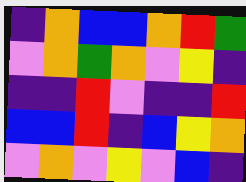[["indigo", "orange", "blue", "blue", "orange", "red", "green"], ["violet", "orange", "green", "orange", "violet", "yellow", "indigo"], ["indigo", "indigo", "red", "violet", "indigo", "indigo", "red"], ["blue", "blue", "red", "indigo", "blue", "yellow", "orange"], ["violet", "orange", "violet", "yellow", "violet", "blue", "indigo"]]